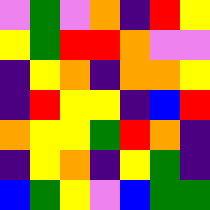[["violet", "green", "violet", "orange", "indigo", "red", "yellow"], ["yellow", "green", "red", "red", "orange", "violet", "violet"], ["indigo", "yellow", "orange", "indigo", "orange", "orange", "yellow"], ["indigo", "red", "yellow", "yellow", "indigo", "blue", "red"], ["orange", "yellow", "yellow", "green", "red", "orange", "indigo"], ["indigo", "yellow", "orange", "indigo", "yellow", "green", "indigo"], ["blue", "green", "yellow", "violet", "blue", "green", "green"]]